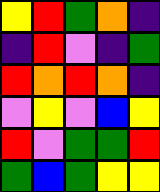[["yellow", "red", "green", "orange", "indigo"], ["indigo", "red", "violet", "indigo", "green"], ["red", "orange", "red", "orange", "indigo"], ["violet", "yellow", "violet", "blue", "yellow"], ["red", "violet", "green", "green", "red"], ["green", "blue", "green", "yellow", "yellow"]]